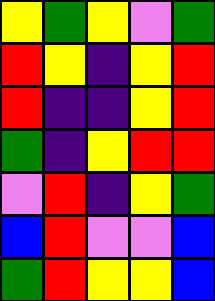[["yellow", "green", "yellow", "violet", "green"], ["red", "yellow", "indigo", "yellow", "red"], ["red", "indigo", "indigo", "yellow", "red"], ["green", "indigo", "yellow", "red", "red"], ["violet", "red", "indigo", "yellow", "green"], ["blue", "red", "violet", "violet", "blue"], ["green", "red", "yellow", "yellow", "blue"]]